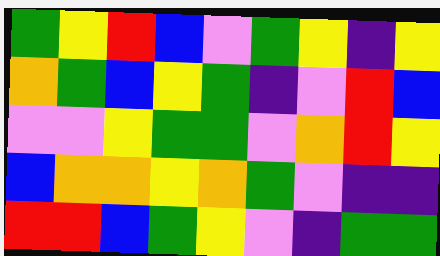[["green", "yellow", "red", "blue", "violet", "green", "yellow", "indigo", "yellow"], ["orange", "green", "blue", "yellow", "green", "indigo", "violet", "red", "blue"], ["violet", "violet", "yellow", "green", "green", "violet", "orange", "red", "yellow"], ["blue", "orange", "orange", "yellow", "orange", "green", "violet", "indigo", "indigo"], ["red", "red", "blue", "green", "yellow", "violet", "indigo", "green", "green"]]